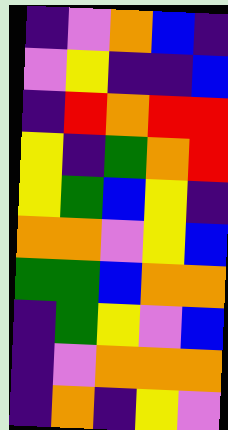[["indigo", "violet", "orange", "blue", "indigo"], ["violet", "yellow", "indigo", "indigo", "blue"], ["indigo", "red", "orange", "red", "red"], ["yellow", "indigo", "green", "orange", "red"], ["yellow", "green", "blue", "yellow", "indigo"], ["orange", "orange", "violet", "yellow", "blue"], ["green", "green", "blue", "orange", "orange"], ["indigo", "green", "yellow", "violet", "blue"], ["indigo", "violet", "orange", "orange", "orange"], ["indigo", "orange", "indigo", "yellow", "violet"]]